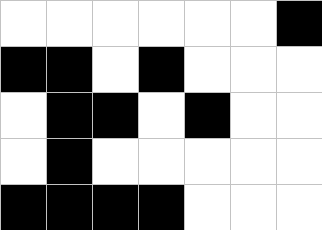[["white", "white", "white", "white", "white", "white", "black"], ["black", "black", "white", "black", "white", "white", "white"], ["white", "black", "black", "white", "black", "white", "white"], ["white", "black", "white", "white", "white", "white", "white"], ["black", "black", "black", "black", "white", "white", "white"]]